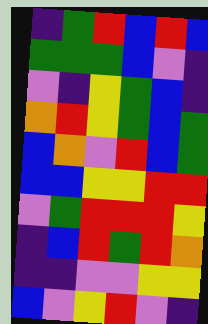[["indigo", "green", "red", "blue", "red", "blue"], ["green", "green", "green", "blue", "violet", "indigo"], ["violet", "indigo", "yellow", "green", "blue", "indigo"], ["orange", "red", "yellow", "green", "blue", "green"], ["blue", "orange", "violet", "red", "blue", "green"], ["blue", "blue", "yellow", "yellow", "red", "red"], ["violet", "green", "red", "red", "red", "yellow"], ["indigo", "blue", "red", "green", "red", "orange"], ["indigo", "indigo", "violet", "violet", "yellow", "yellow"], ["blue", "violet", "yellow", "red", "violet", "indigo"]]